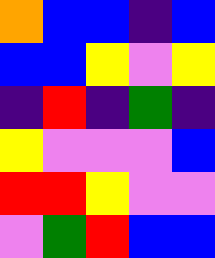[["orange", "blue", "blue", "indigo", "blue"], ["blue", "blue", "yellow", "violet", "yellow"], ["indigo", "red", "indigo", "green", "indigo"], ["yellow", "violet", "violet", "violet", "blue"], ["red", "red", "yellow", "violet", "violet"], ["violet", "green", "red", "blue", "blue"]]